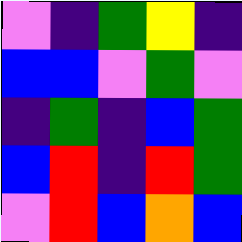[["violet", "indigo", "green", "yellow", "indigo"], ["blue", "blue", "violet", "green", "violet"], ["indigo", "green", "indigo", "blue", "green"], ["blue", "red", "indigo", "red", "green"], ["violet", "red", "blue", "orange", "blue"]]